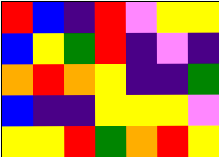[["red", "blue", "indigo", "red", "violet", "yellow", "yellow"], ["blue", "yellow", "green", "red", "indigo", "violet", "indigo"], ["orange", "red", "orange", "yellow", "indigo", "indigo", "green"], ["blue", "indigo", "indigo", "yellow", "yellow", "yellow", "violet"], ["yellow", "yellow", "red", "green", "orange", "red", "yellow"]]